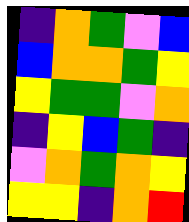[["indigo", "orange", "green", "violet", "blue"], ["blue", "orange", "orange", "green", "yellow"], ["yellow", "green", "green", "violet", "orange"], ["indigo", "yellow", "blue", "green", "indigo"], ["violet", "orange", "green", "orange", "yellow"], ["yellow", "yellow", "indigo", "orange", "red"]]